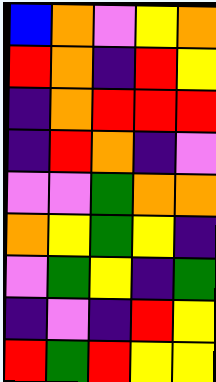[["blue", "orange", "violet", "yellow", "orange"], ["red", "orange", "indigo", "red", "yellow"], ["indigo", "orange", "red", "red", "red"], ["indigo", "red", "orange", "indigo", "violet"], ["violet", "violet", "green", "orange", "orange"], ["orange", "yellow", "green", "yellow", "indigo"], ["violet", "green", "yellow", "indigo", "green"], ["indigo", "violet", "indigo", "red", "yellow"], ["red", "green", "red", "yellow", "yellow"]]